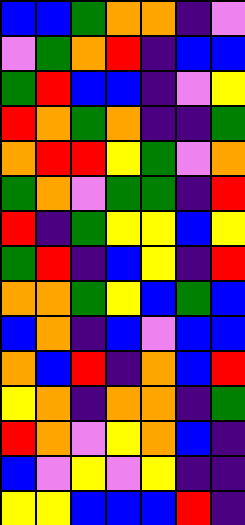[["blue", "blue", "green", "orange", "orange", "indigo", "violet"], ["violet", "green", "orange", "red", "indigo", "blue", "blue"], ["green", "red", "blue", "blue", "indigo", "violet", "yellow"], ["red", "orange", "green", "orange", "indigo", "indigo", "green"], ["orange", "red", "red", "yellow", "green", "violet", "orange"], ["green", "orange", "violet", "green", "green", "indigo", "red"], ["red", "indigo", "green", "yellow", "yellow", "blue", "yellow"], ["green", "red", "indigo", "blue", "yellow", "indigo", "red"], ["orange", "orange", "green", "yellow", "blue", "green", "blue"], ["blue", "orange", "indigo", "blue", "violet", "blue", "blue"], ["orange", "blue", "red", "indigo", "orange", "blue", "red"], ["yellow", "orange", "indigo", "orange", "orange", "indigo", "green"], ["red", "orange", "violet", "yellow", "orange", "blue", "indigo"], ["blue", "violet", "yellow", "violet", "yellow", "indigo", "indigo"], ["yellow", "yellow", "blue", "blue", "blue", "red", "indigo"]]